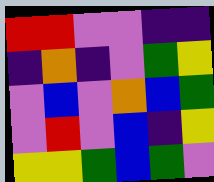[["red", "red", "violet", "violet", "indigo", "indigo"], ["indigo", "orange", "indigo", "violet", "green", "yellow"], ["violet", "blue", "violet", "orange", "blue", "green"], ["violet", "red", "violet", "blue", "indigo", "yellow"], ["yellow", "yellow", "green", "blue", "green", "violet"]]